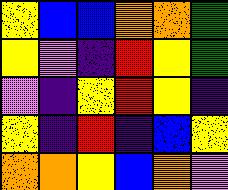[["yellow", "blue", "blue", "orange", "orange", "green"], ["yellow", "violet", "indigo", "red", "yellow", "green"], ["violet", "indigo", "yellow", "red", "yellow", "indigo"], ["yellow", "indigo", "red", "indigo", "blue", "yellow"], ["orange", "orange", "yellow", "blue", "orange", "violet"]]